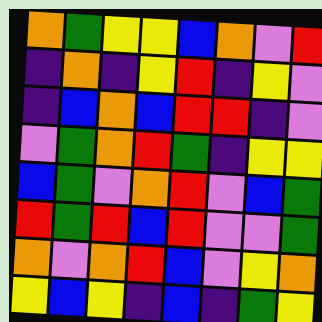[["orange", "green", "yellow", "yellow", "blue", "orange", "violet", "red"], ["indigo", "orange", "indigo", "yellow", "red", "indigo", "yellow", "violet"], ["indigo", "blue", "orange", "blue", "red", "red", "indigo", "violet"], ["violet", "green", "orange", "red", "green", "indigo", "yellow", "yellow"], ["blue", "green", "violet", "orange", "red", "violet", "blue", "green"], ["red", "green", "red", "blue", "red", "violet", "violet", "green"], ["orange", "violet", "orange", "red", "blue", "violet", "yellow", "orange"], ["yellow", "blue", "yellow", "indigo", "blue", "indigo", "green", "yellow"]]